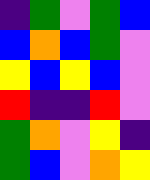[["indigo", "green", "violet", "green", "blue"], ["blue", "orange", "blue", "green", "violet"], ["yellow", "blue", "yellow", "blue", "violet"], ["red", "indigo", "indigo", "red", "violet"], ["green", "orange", "violet", "yellow", "indigo"], ["green", "blue", "violet", "orange", "yellow"]]